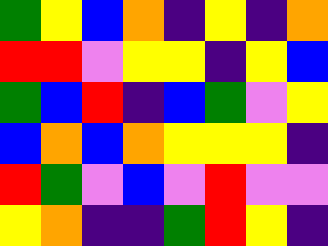[["green", "yellow", "blue", "orange", "indigo", "yellow", "indigo", "orange"], ["red", "red", "violet", "yellow", "yellow", "indigo", "yellow", "blue"], ["green", "blue", "red", "indigo", "blue", "green", "violet", "yellow"], ["blue", "orange", "blue", "orange", "yellow", "yellow", "yellow", "indigo"], ["red", "green", "violet", "blue", "violet", "red", "violet", "violet"], ["yellow", "orange", "indigo", "indigo", "green", "red", "yellow", "indigo"]]